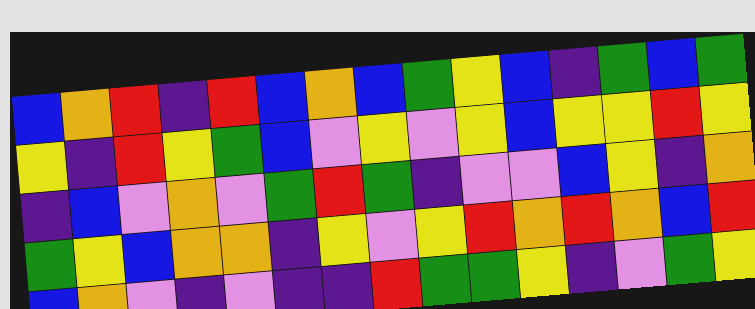[["blue", "orange", "red", "indigo", "red", "blue", "orange", "blue", "green", "yellow", "blue", "indigo", "green", "blue", "green"], ["yellow", "indigo", "red", "yellow", "green", "blue", "violet", "yellow", "violet", "yellow", "blue", "yellow", "yellow", "red", "yellow"], ["indigo", "blue", "violet", "orange", "violet", "green", "red", "green", "indigo", "violet", "violet", "blue", "yellow", "indigo", "orange"], ["green", "yellow", "blue", "orange", "orange", "indigo", "yellow", "violet", "yellow", "red", "orange", "red", "orange", "blue", "red"], ["blue", "orange", "violet", "indigo", "violet", "indigo", "indigo", "red", "green", "green", "yellow", "indigo", "violet", "green", "yellow"]]